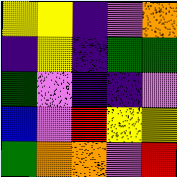[["yellow", "yellow", "indigo", "violet", "orange"], ["indigo", "yellow", "indigo", "green", "green"], ["green", "violet", "indigo", "indigo", "violet"], ["blue", "violet", "red", "yellow", "yellow"], ["green", "orange", "orange", "violet", "red"]]